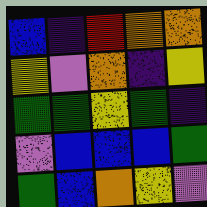[["blue", "indigo", "red", "orange", "orange"], ["yellow", "violet", "orange", "indigo", "yellow"], ["green", "green", "yellow", "green", "indigo"], ["violet", "blue", "blue", "blue", "green"], ["green", "blue", "orange", "yellow", "violet"]]